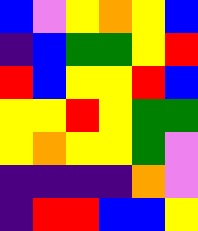[["blue", "violet", "yellow", "orange", "yellow", "blue"], ["indigo", "blue", "green", "green", "yellow", "red"], ["red", "blue", "yellow", "yellow", "red", "blue"], ["yellow", "yellow", "red", "yellow", "green", "green"], ["yellow", "orange", "yellow", "yellow", "green", "violet"], ["indigo", "indigo", "indigo", "indigo", "orange", "violet"], ["indigo", "red", "red", "blue", "blue", "yellow"]]